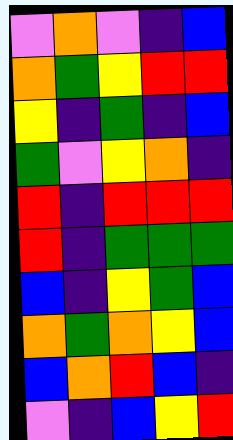[["violet", "orange", "violet", "indigo", "blue"], ["orange", "green", "yellow", "red", "red"], ["yellow", "indigo", "green", "indigo", "blue"], ["green", "violet", "yellow", "orange", "indigo"], ["red", "indigo", "red", "red", "red"], ["red", "indigo", "green", "green", "green"], ["blue", "indigo", "yellow", "green", "blue"], ["orange", "green", "orange", "yellow", "blue"], ["blue", "orange", "red", "blue", "indigo"], ["violet", "indigo", "blue", "yellow", "red"]]